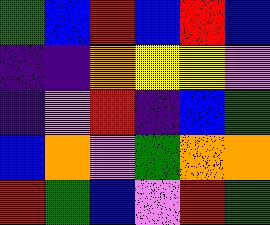[["green", "blue", "red", "blue", "red", "blue"], ["indigo", "indigo", "orange", "yellow", "yellow", "violet"], ["indigo", "violet", "red", "indigo", "blue", "green"], ["blue", "orange", "violet", "green", "orange", "orange"], ["red", "green", "blue", "violet", "red", "green"]]